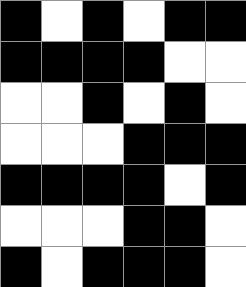[["black", "white", "black", "white", "black", "black"], ["black", "black", "black", "black", "white", "white"], ["white", "white", "black", "white", "black", "white"], ["white", "white", "white", "black", "black", "black"], ["black", "black", "black", "black", "white", "black"], ["white", "white", "white", "black", "black", "white"], ["black", "white", "black", "black", "black", "white"]]